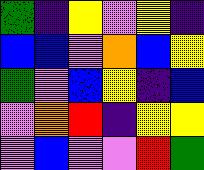[["green", "indigo", "yellow", "violet", "yellow", "indigo"], ["blue", "blue", "violet", "orange", "blue", "yellow"], ["green", "violet", "blue", "yellow", "indigo", "blue"], ["violet", "orange", "red", "indigo", "yellow", "yellow"], ["violet", "blue", "violet", "violet", "red", "green"]]